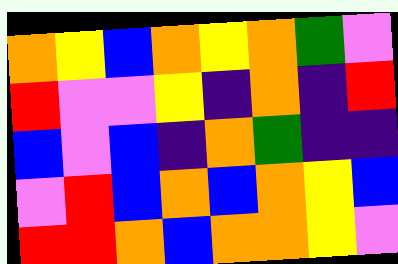[["orange", "yellow", "blue", "orange", "yellow", "orange", "green", "violet"], ["red", "violet", "violet", "yellow", "indigo", "orange", "indigo", "red"], ["blue", "violet", "blue", "indigo", "orange", "green", "indigo", "indigo"], ["violet", "red", "blue", "orange", "blue", "orange", "yellow", "blue"], ["red", "red", "orange", "blue", "orange", "orange", "yellow", "violet"]]